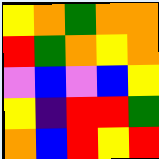[["yellow", "orange", "green", "orange", "orange"], ["red", "green", "orange", "yellow", "orange"], ["violet", "blue", "violet", "blue", "yellow"], ["yellow", "indigo", "red", "red", "green"], ["orange", "blue", "red", "yellow", "red"]]